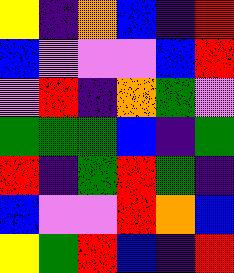[["yellow", "indigo", "orange", "blue", "indigo", "red"], ["blue", "violet", "violet", "violet", "blue", "red"], ["violet", "red", "indigo", "orange", "green", "violet"], ["green", "green", "green", "blue", "indigo", "green"], ["red", "indigo", "green", "red", "green", "indigo"], ["blue", "violet", "violet", "red", "orange", "blue"], ["yellow", "green", "red", "blue", "indigo", "red"]]